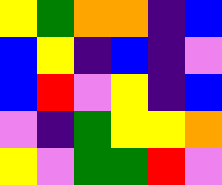[["yellow", "green", "orange", "orange", "indigo", "blue"], ["blue", "yellow", "indigo", "blue", "indigo", "violet"], ["blue", "red", "violet", "yellow", "indigo", "blue"], ["violet", "indigo", "green", "yellow", "yellow", "orange"], ["yellow", "violet", "green", "green", "red", "violet"]]